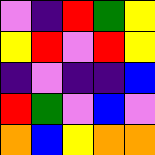[["violet", "indigo", "red", "green", "yellow"], ["yellow", "red", "violet", "red", "yellow"], ["indigo", "violet", "indigo", "indigo", "blue"], ["red", "green", "violet", "blue", "violet"], ["orange", "blue", "yellow", "orange", "orange"]]